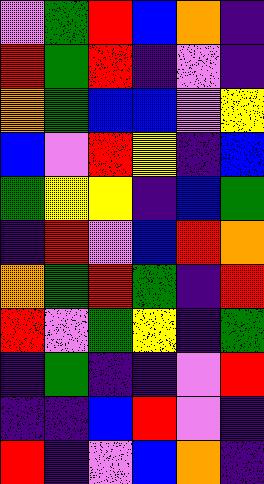[["violet", "green", "red", "blue", "orange", "indigo"], ["red", "green", "red", "indigo", "violet", "indigo"], ["orange", "green", "blue", "blue", "violet", "yellow"], ["blue", "violet", "red", "yellow", "indigo", "blue"], ["green", "yellow", "yellow", "indigo", "blue", "green"], ["indigo", "red", "violet", "blue", "red", "orange"], ["orange", "green", "red", "green", "indigo", "red"], ["red", "violet", "green", "yellow", "indigo", "green"], ["indigo", "green", "indigo", "indigo", "violet", "red"], ["indigo", "indigo", "blue", "red", "violet", "indigo"], ["red", "indigo", "violet", "blue", "orange", "indigo"]]